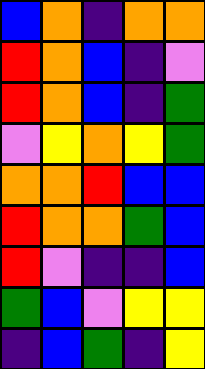[["blue", "orange", "indigo", "orange", "orange"], ["red", "orange", "blue", "indigo", "violet"], ["red", "orange", "blue", "indigo", "green"], ["violet", "yellow", "orange", "yellow", "green"], ["orange", "orange", "red", "blue", "blue"], ["red", "orange", "orange", "green", "blue"], ["red", "violet", "indigo", "indigo", "blue"], ["green", "blue", "violet", "yellow", "yellow"], ["indigo", "blue", "green", "indigo", "yellow"]]